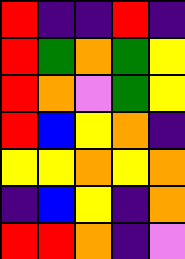[["red", "indigo", "indigo", "red", "indigo"], ["red", "green", "orange", "green", "yellow"], ["red", "orange", "violet", "green", "yellow"], ["red", "blue", "yellow", "orange", "indigo"], ["yellow", "yellow", "orange", "yellow", "orange"], ["indigo", "blue", "yellow", "indigo", "orange"], ["red", "red", "orange", "indigo", "violet"]]